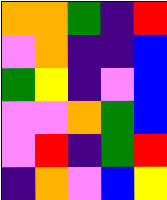[["orange", "orange", "green", "indigo", "red"], ["violet", "orange", "indigo", "indigo", "blue"], ["green", "yellow", "indigo", "violet", "blue"], ["violet", "violet", "orange", "green", "blue"], ["violet", "red", "indigo", "green", "red"], ["indigo", "orange", "violet", "blue", "yellow"]]